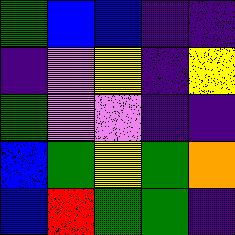[["green", "blue", "blue", "indigo", "indigo"], ["indigo", "violet", "yellow", "indigo", "yellow"], ["green", "violet", "violet", "indigo", "indigo"], ["blue", "green", "yellow", "green", "orange"], ["blue", "red", "green", "green", "indigo"]]